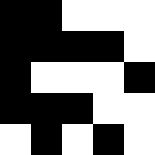[["black", "black", "white", "white", "white"], ["black", "black", "black", "black", "white"], ["black", "white", "white", "white", "black"], ["black", "black", "black", "white", "white"], ["white", "black", "white", "black", "white"]]